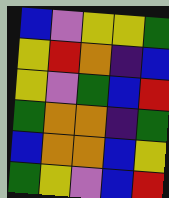[["blue", "violet", "yellow", "yellow", "green"], ["yellow", "red", "orange", "indigo", "blue"], ["yellow", "violet", "green", "blue", "red"], ["green", "orange", "orange", "indigo", "green"], ["blue", "orange", "orange", "blue", "yellow"], ["green", "yellow", "violet", "blue", "red"]]